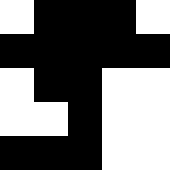[["white", "black", "black", "black", "white"], ["black", "black", "black", "black", "black"], ["white", "black", "black", "white", "white"], ["white", "white", "black", "white", "white"], ["black", "black", "black", "white", "white"]]